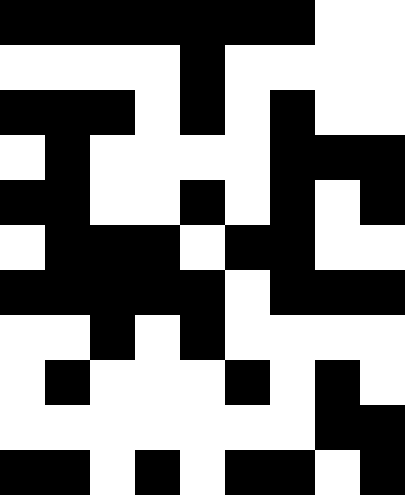[["black", "black", "black", "black", "black", "black", "black", "white", "white"], ["white", "white", "white", "white", "black", "white", "white", "white", "white"], ["black", "black", "black", "white", "black", "white", "black", "white", "white"], ["white", "black", "white", "white", "white", "white", "black", "black", "black"], ["black", "black", "white", "white", "black", "white", "black", "white", "black"], ["white", "black", "black", "black", "white", "black", "black", "white", "white"], ["black", "black", "black", "black", "black", "white", "black", "black", "black"], ["white", "white", "black", "white", "black", "white", "white", "white", "white"], ["white", "black", "white", "white", "white", "black", "white", "black", "white"], ["white", "white", "white", "white", "white", "white", "white", "black", "black"], ["black", "black", "white", "black", "white", "black", "black", "white", "black"]]